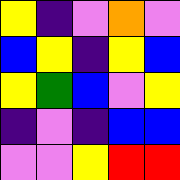[["yellow", "indigo", "violet", "orange", "violet"], ["blue", "yellow", "indigo", "yellow", "blue"], ["yellow", "green", "blue", "violet", "yellow"], ["indigo", "violet", "indigo", "blue", "blue"], ["violet", "violet", "yellow", "red", "red"]]